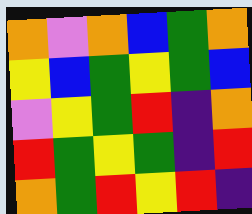[["orange", "violet", "orange", "blue", "green", "orange"], ["yellow", "blue", "green", "yellow", "green", "blue"], ["violet", "yellow", "green", "red", "indigo", "orange"], ["red", "green", "yellow", "green", "indigo", "red"], ["orange", "green", "red", "yellow", "red", "indigo"]]